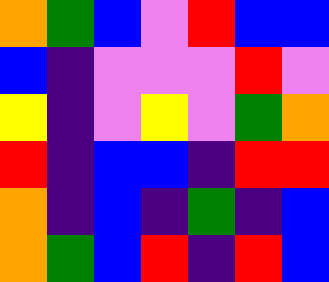[["orange", "green", "blue", "violet", "red", "blue", "blue"], ["blue", "indigo", "violet", "violet", "violet", "red", "violet"], ["yellow", "indigo", "violet", "yellow", "violet", "green", "orange"], ["red", "indigo", "blue", "blue", "indigo", "red", "red"], ["orange", "indigo", "blue", "indigo", "green", "indigo", "blue"], ["orange", "green", "blue", "red", "indigo", "red", "blue"]]